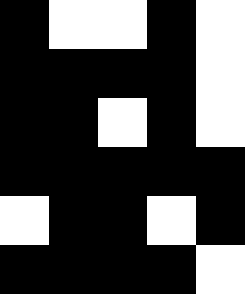[["black", "white", "white", "black", "white"], ["black", "black", "black", "black", "white"], ["black", "black", "white", "black", "white"], ["black", "black", "black", "black", "black"], ["white", "black", "black", "white", "black"], ["black", "black", "black", "black", "white"]]